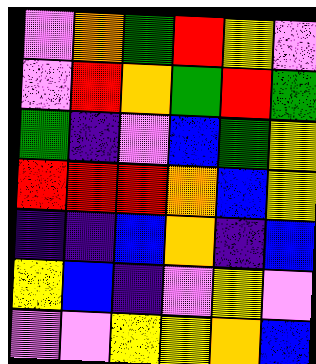[["violet", "orange", "green", "red", "yellow", "violet"], ["violet", "red", "orange", "green", "red", "green"], ["green", "indigo", "violet", "blue", "green", "yellow"], ["red", "red", "red", "orange", "blue", "yellow"], ["indigo", "indigo", "blue", "orange", "indigo", "blue"], ["yellow", "blue", "indigo", "violet", "yellow", "violet"], ["violet", "violet", "yellow", "yellow", "orange", "blue"]]